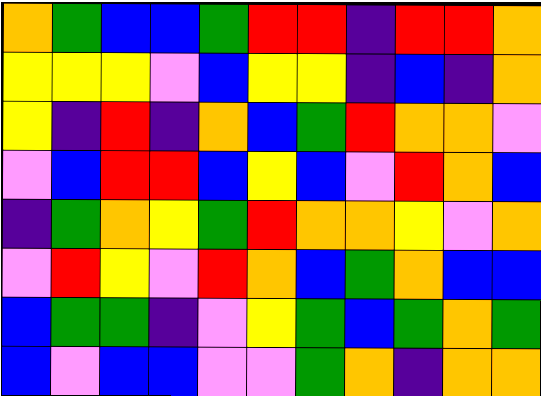[["orange", "green", "blue", "blue", "green", "red", "red", "indigo", "red", "red", "orange"], ["yellow", "yellow", "yellow", "violet", "blue", "yellow", "yellow", "indigo", "blue", "indigo", "orange"], ["yellow", "indigo", "red", "indigo", "orange", "blue", "green", "red", "orange", "orange", "violet"], ["violet", "blue", "red", "red", "blue", "yellow", "blue", "violet", "red", "orange", "blue"], ["indigo", "green", "orange", "yellow", "green", "red", "orange", "orange", "yellow", "violet", "orange"], ["violet", "red", "yellow", "violet", "red", "orange", "blue", "green", "orange", "blue", "blue"], ["blue", "green", "green", "indigo", "violet", "yellow", "green", "blue", "green", "orange", "green"], ["blue", "violet", "blue", "blue", "violet", "violet", "green", "orange", "indigo", "orange", "orange"]]